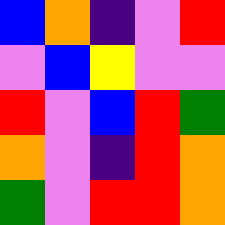[["blue", "orange", "indigo", "violet", "red"], ["violet", "blue", "yellow", "violet", "violet"], ["red", "violet", "blue", "red", "green"], ["orange", "violet", "indigo", "red", "orange"], ["green", "violet", "red", "red", "orange"]]